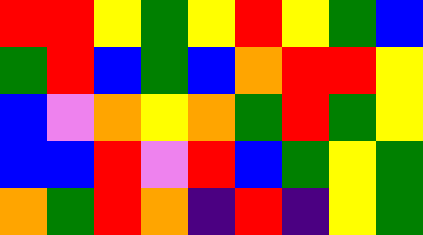[["red", "red", "yellow", "green", "yellow", "red", "yellow", "green", "blue"], ["green", "red", "blue", "green", "blue", "orange", "red", "red", "yellow"], ["blue", "violet", "orange", "yellow", "orange", "green", "red", "green", "yellow"], ["blue", "blue", "red", "violet", "red", "blue", "green", "yellow", "green"], ["orange", "green", "red", "orange", "indigo", "red", "indigo", "yellow", "green"]]